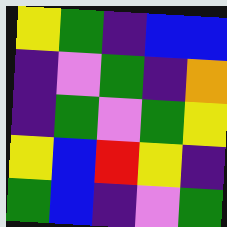[["yellow", "green", "indigo", "blue", "blue"], ["indigo", "violet", "green", "indigo", "orange"], ["indigo", "green", "violet", "green", "yellow"], ["yellow", "blue", "red", "yellow", "indigo"], ["green", "blue", "indigo", "violet", "green"]]